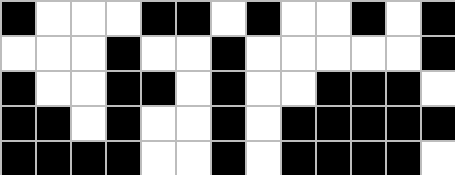[["black", "white", "white", "white", "black", "black", "white", "black", "white", "white", "black", "white", "black"], ["white", "white", "white", "black", "white", "white", "black", "white", "white", "white", "white", "white", "black"], ["black", "white", "white", "black", "black", "white", "black", "white", "white", "black", "black", "black", "white"], ["black", "black", "white", "black", "white", "white", "black", "white", "black", "black", "black", "black", "black"], ["black", "black", "black", "black", "white", "white", "black", "white", "black", "black", "black", "black", "white"]]